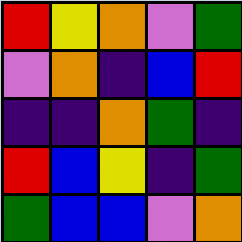[["red", "yellow", "orange", "violet", "green"], ["violet", "orange", "indigo", "blue", "red"], ["indigo", "indigo", "orange", "green", "indigo"], ["red", "blue", "yellow", "indigo", "green"], ["green", "blue", "blue", "violet", "orange"]]